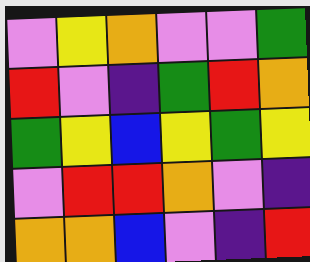[["violet", "yellow", "orange", "violet", "violet", "green"], ["red", "violet", "indigo", "green", "red", "orange"], ["green", "yellow", "blue", "yellow", "green", "yellow"], ["violet", "red", "red", "orange", "violet", "indigo"], ["orange", "orange", "blue", "violet", "indigo", "red"]]